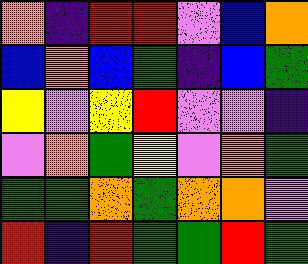[["orange", "indigo", "red", "red", "violet", "blue", "orange"], ["blue", "orange", "blue", "green", "indigo", "blue", "green"], ["yellow", "violet", "yellow", "red", "violet", "violet", "indigo"], ["violet", "orange", "green", "yellow", "violet", "orange", "green"], ["green", "green", "orange", "green", "orange", "orange", "violet"], ["red", "indigo", "red", "green", "green", "red", "green"]]